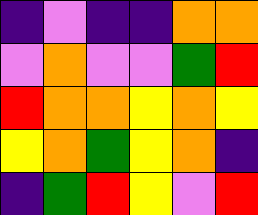[["indigo", "violet", "indigo", "indigo", "orange", "orange"], ["violet", "orange", "violet", "violet", "green", "red"], ["red", "orange", "orange", "yellow", "orange", "yellow"], ["yellow", "orange", "green", "yellow", "orange", "indigo"], ["indigo", "green", "red", "yellow", "violet", "red"]]